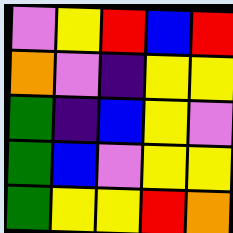[["violet", "yellow", "red", "blue", "red"], ["orange", "violet", "indigo", "yellow", "yellow"], ["green", "indigo", "blue", "yellow", "violet"], ["green", "blue", "violet", "yellow", "yellow"], ["green", "yellow", "yellow", "red", "orange"]]